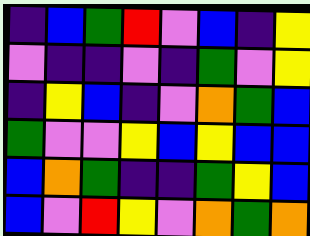[["indigo", "blue", "green", "red", "violet", "blue", "indigo", "yellow"], ["violet", "indigo", "indigo", "violet", "indigo", "green", "violet", "yellow"], ["indigo", "yellow", "blue", "indigo", "violet", "orange", "green", "blue"], ["green", "violet", "violet", "yellow", "blue", "yellow", "blue", "blue"], ["blue", "orange", "green", "indigo", "indigo", "green", "yellow", "blue"], ["blue", "violet", "red", "yellow", "violet", "orange", "green", "orange"]]